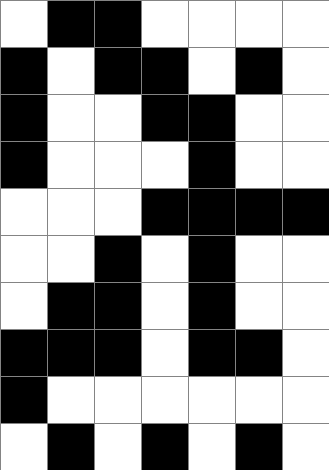[["white", "black", "black", "white", "white", "white", "white"], ["black", "white", "black", "black", "white", "black", "white"], ["black", "white", "white", "black", "black", "white", "white"], ["black", "white", "white", "white", "black", "white", "white"], ["white", "white", "white", "black", "black", "black", "black"], ["white", "white", "black", "white", "black", "white", "white"], ["white", "black", "black", "white", "black", "white", "white"], ["black", "black", "black", "white", "black", "black", "white"], ["black", "white", "white", "white", "white", "white", "white"], ["white", "black", "white", "black", "white", "black", "white"]]